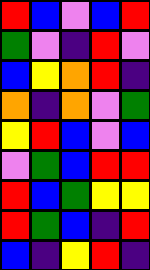[["red", "blue", "violet", "blue", "red"], ["green", "violet", "indigo", "red", "violet"], ["blue", "yellow", "orange", "red", "indigo"], ["orange", "indigo", "orange", "violet", "green"], ["yellow", "red", "blue", "violet", "blue"], ["violet", "green", "blue", "red", "red"], ["red", "blue", "green", "yellow", "yellow"], ["red", "green", "blue", "indigo", "red"], ["blue", "indigo", "yellow", "red", "indigo"]]